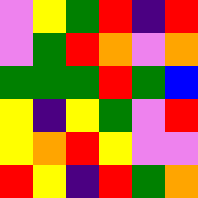[["violet", "yellow", "green", "red", "indigo", "red"], ["violet", "green", "red", "orange", "violet", "orange"], ["green", "green", "green", "red", "green", "blue"], ["yellow", "indigo", "yellow", "green", "violet", "red"], ["yellow", "orange", "red", "yellow", "violet", "violet"], ["red", "yellow", "indigo", "red", "green", "orange"]]